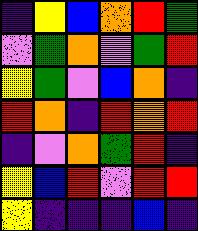[["indigo", "yellow", "blue", "orange", "red", "green"], ["violet", "green", "orange", "violet", "green", "red"], ["yellow", "green", "violet", "blue", "orange", "indigo"], ["red", "orange", "indigo", "red", "orange", "red"], ["indigo", "violet", "orange", "green", "red", "indigo"], ["yellow", "blue", "red", "violet", "red", "red"], ["yellow", "indigo", "indigo", "indigo", "blue", "indigo"]]